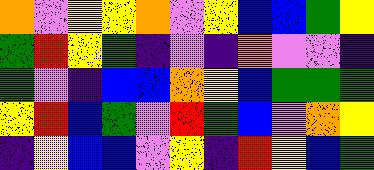[["orange", "violet", "yellow", "yellow", "orange", "violet", "yellow", "blue", "blue", "green", "yellow"], ["green", "red", "yellow", "green", "indigo", "violet", "indigo", "orange", "violet", "violet", "indigo"], ["green", "violet", "indigo", "blue", "blue", "orange", "yellow", "blue", "green", "green", "green"], ["yellow", "red", "blue", "green", "violet", "red", "green", "blue", "violet", "orange", "yellow"], ["indigo", "yellow", "blue", "blue", "violet", "yellow", "indigo", "red", "yellow", "blue", "green"]]